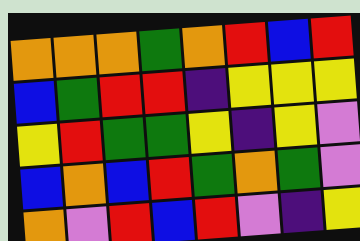[["orange", "orange", "orange", "green", "orange", "red", "blue", "red"], ["blue", "green", "red", "red", "indigo", "yellow", "yellow", "yellow"], ["yellow", "red", "green", "green", "yellow", "indigo", "yellow", "violet"], ["blue", "orange", "blue", "red", "green", "orange", "green", "violet"], ["orange", "violet", "red", "blue", "red", "violet", "indigo", "yellow"]]